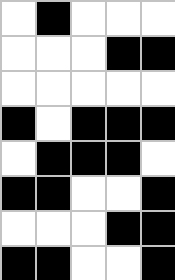[["white", "black", "white", "white", "white"], ["white", "white", "white", "black", "black"], ["white", "white", "white", "white", "white"], ["black", "white", "black", "black", "black"], ["white", "black", "black", "black", "white"], ["black", "black", "white", "white", "black"], ["white", "white", "white", "black", "black"], ["black", "black", "white", "white", "black"]]